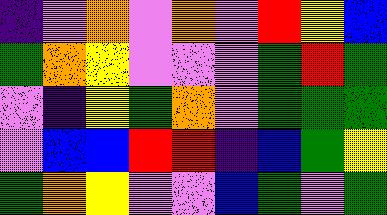[["indigo", "violet", "orange", "violet", "orange", "violet", "red", "yellow", "blue"], ["green", "orange", "yellow", "violet", "violet", "violet", "green", "red", "green"], ["violet", "indigo", "yellow", "green", "orange", "violet", "green", "green", "green"], ["violet", "blue", "blue", "red", "red", "indigo", "blue", "green", "yellow"], ["green", "orange", "yellow", "violet", "violet", "blue", "green", "violet", "green"]]